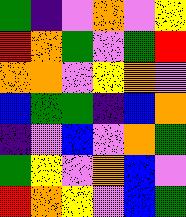[["green", "indigo", "violet", "orange", "violet", "yellow"], ["red", "orange", "green", "violet", "green", "red"], ["orange", "orange", "violet", "yellow", "orange", "violet"], ["blue", "green", "green", "indigo", "blue", "orange"], ["indigo", "violet", "blue", "violet", "orange", "green"], ["green", "yellow", "violet", "orange", "blue", "violet"], ["red", "orange", "yellow", "violet", "blue", "green"]]